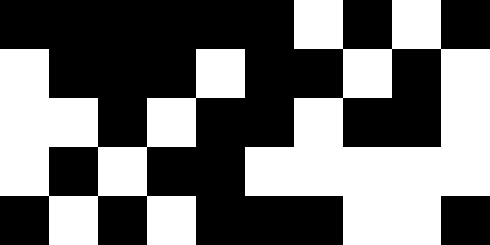[["black", "black", "black", "black", "black", "black", "white", "black", "white", "black"], ["white", "black", "black", "black", "white", "black", "black", "white", "black", "white"], ["white", "white", "black", "white", "black", "black", "white", "black", "black", "white"], ["white", "black", "white", "black", "black", "white", "white", "white", "white", "white"], ["black", "white", "black", "white", "black", "black", "black", "white", "white", "black"]]